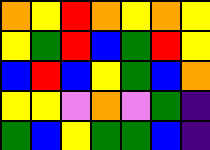[["orange", "yellow", "red", "orange", "yellow", "orange", "yellow"], ["yellow", "green", "red", "blue", "green", "red", "yellow"], ["blue", "red", "blue", "yellow", "green", "blue", "orange"], ["yellow", "yellow", "violet", "orange", "violet", "green", "indigo"], ["green", "blue", "yellow", "green", "green", "blue", "indigo"]]